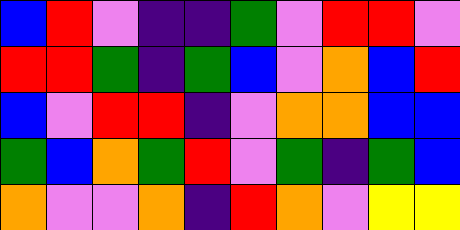[["blue", "red", "violet", "indigo", "indigo", "green", "violet", "red", "red", "violet"], ["red", "red", "green", "indigo", "green", "blue", "violet", "orange", "blue", "red"], ["blue", "violet", "red", "red", "indigo", "violet", "orange", "orange", "blue", "blue"], ["green", "blue", "orange", "green", "red", "violet", "green", "indigo", "green", "blue"], ["orange", "violet", "violet", "orange", "indigo", "red", "orange", "violet", "yellow", "yellow"]]